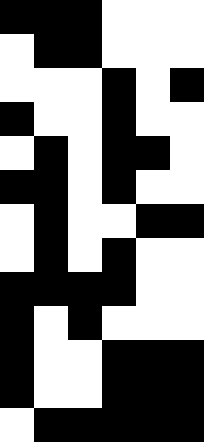[["black", "black", "black", "white", "white", "white"], ["white", "black", "black", "white", "white", "white"], ["white", "white", "white", "black", "white", "black"], ["black", "white", "white", "black", "white", "white"], ["white", "black", "white", "black", "black", "white"], ["black", "black", "white", "black", "white", "white"], ["white", "black", "white", "white", "black", "black"], ["white", "black", "white", "black", "white", "white"], ["black", "black", "black", "black", "white", "white"], ["black", "white", "black", "white", "white", "white"], ["black", "white", "white", "black", "black", "black"], ["black", "white", "white", "black", "black", "black"], ["white", "black", "black", "black", "black", "black"]]